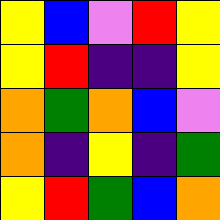[["yellow", "blue", "violet", "red", "yellow"], ["yellow", "red", "indigo", "indigo", "yellow"], ["orange", "green", "orange", "blue", "violet"], ["orange", "indigo", "yellow", "indigo", "green"], ["yellow", "red", "green", "blue", "orange"]]